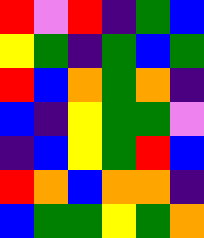[["red", "violet", "red", "indigo", "green", "blue"], ["yellow", "green", "indigo", "green", "blue", "green"], ["red", "blue", "orange", "green", "orange", "indigo"], ["blue", "indigo", "yellow", "green", "green", "violet"], ["indigo", "blue", "yellow", "green", "red", "blue"], ["red", "orange", "blue", "orange", "orange", "indigo"], ["blue", "green", "green", "yellow", "green", "orange"]]